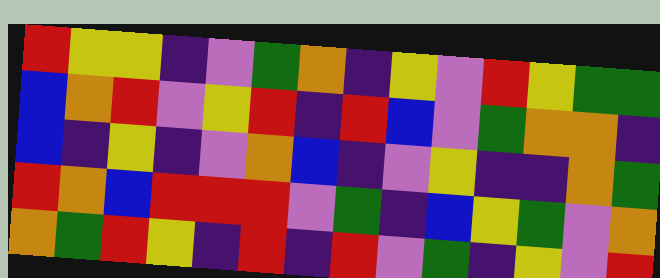[["red", "yellow", "yellow", "indigo", "violet", "green", "orange", "indigo", "yellow", "violet", "red", "yellow", "green", "green"], ["blue", "orange", "red", "violet", "yellow", "red", "indigo", "red", "blue", "violet", "green", "orange", "orange", "indigo"], ["blue", "indigo", "yellow", "indigo", "violet", "orange", "blue", "indigo", "violet", "yellow", "indigo", "indigo", "orange", "green"], ["red", "orange", "blue", "red", "red", "red", "violet", "green", "indigo", "blue", "yellow", "green", "violet", "orange"], ["orange", "green", "red", "yellow", "indigo", "red", "indigo", "red", "violet", "green", "indigo", "yellow", "violet", "red"]]